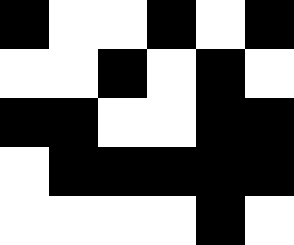[["black", "white", "white", "black", "white", "black"], ["white", "white", "black", "white", "black", "white"], ["black", "black", "white", "white", "black", "black"], ["white", "black", "black", "black", "black", "black"], ["white", "white", "white", "white", "black", "white"]]